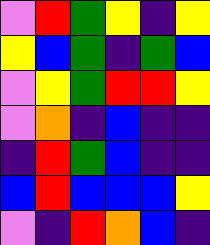[["violet", "red", "green", "yellow", "indigo", "yellow"], ["yellow", "blue", "green", "indigo", "green", "blue"], ["violet", "yellow", "green", "red", "red", "yellow"], ["violet", "orange", "indigo", "blue", "indigo", "indigo"], ["indigo", "red", "green", "blue", "indigo", "indigo"], ["blue", "red", "blue", "blue", "blue", "yellow"], ["violet", "indigo", "red", "orange", "blue", "indigo"]]